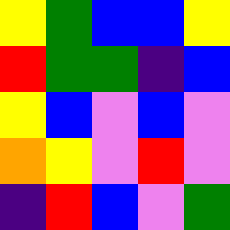[["yellow", "green", "blue", "blue", "yellow"], ["red", "green", "green", "indigo", "blue"], ["yellow", "blue", "violet", "blue", "violet"], ["orange", "yellow", "violet", "red", "violet"], ["indigo", "red", "blue", "violet", "green"]]